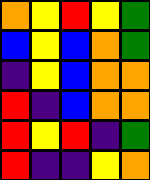[["orange", "yellow", "red", "yellow", "green"], ["blue", "yellow", "blue", "orange", "green"], ["indigo", "yellow", "blue", "orange", "orange"], ["red", "indigo", "blue", "orange", "orange"], ["red", "yellow", "red", "indigo", "green"], ["red", "indigo", "indigo", "yellow", "orange"]]